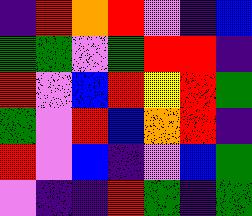[["indigo", "red", "orange", "red", "violet", "indigo", "blue"], ["green", "green", "violet", "green", "red", "red", "indigo"], ["red", "violet", "blue", "red", "yellow", "red", "green"], ["green", "violet", "red", "blue", "orange", "red", "indigo"], ["red", "violet", "blue", "indigo", "violet", "blue", "green"], ["violet", "indigo", "indigo", "red", "green", "indigo", "green"]]